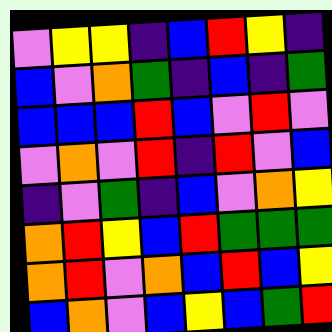[["violet", "yellow", "yellow", "indigo", "blue", "red", "yellow", "indigo"], ["blue", "violet", "orange", "green", "indigo", "blue", "indigo", "green"], ["blue", "blue", "blue", "red", "blue", "violet", "red", "violet"], ["violet", "orange", "violet", "red", "indigo", "red", "violet", "blue"], ["indigo", "violet", "green", "indigo", "blue", "violet", "orange", "yellow"], ["orange", "red", "yellow", "blue", "red", "green", "green", "green"], ["orange", "red", "violet", "orange", "blue", "red", "blue", "yellow"], ["blue", "orange", "violet", "blue", "yellow", "blue", "green", "red"]]